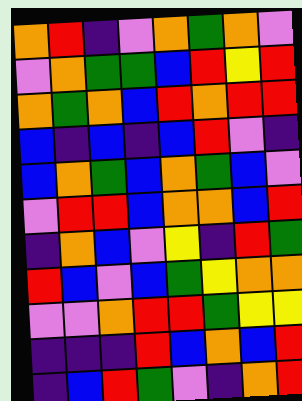[["orange", "red", "indigo", "violet", "orange", "green", "orange", "violet"], ["violet", "orange", "green", "green", "blue", "red", "yellow", "red"], ["orange", "green", "orange", "blue", "red", "orange", "red", "red"], ["blue", "indigo", "blue", "indigo", "blue", "red", "violet", "indigo"], ["blue", "orange", "green", "blue", "orange", "green", "blue", "violet"], ["violet", "red", "red", "blue", "orange", "orange", "blue", "red"], ["indigo", "orange", "blue", "violet", "yellow", "indigo", "red", "green"], ["red", "blue", "violet", "blue", "green", "yellow", "orange", "orange"], ["violet", "violet", "orange", "red", "red", "green", "yellow", "yellow"], ["indigo", "indigo", "indigo", "red", "blue", "orange", "blue", "red"], ["indigo", "blue", "red", "green", "violet", "indigo", "orange", "red"]]